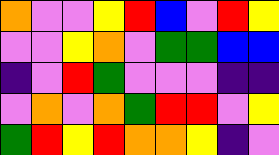[["orange", "violet", "violet", "yellow", "red", "blue", "violet", "red", "yellow"], ["violet", "violet", "yellow", "orange", "violet", "green", "green", "blue", "blue"], ["indigo", "violet", "red", "green", "violet", "violet", "violet", "indigo", "indigo"], ["violet", "orange", "violet", "orange", "green", "red", "red", "violet", "yellow"], ["green", "red", "yellow", "red", "orange", "orange", "yellow", "indigo", "violet"]]